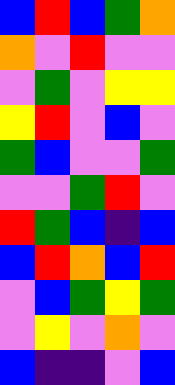[["blue", "red", "blue", "green", "orange"], ["orange", "violet", "red", "violet", "violet"], ["violet", "green", "violet", "yellow", "yellow"], ["yellow", "red", "violet", "blue", "violet"], ["green", "blue", "violet", "violet", "green"], ["violet", "violet", "green", "red", "violet"], ["red", "green", "blue", "indigo", "blue"], ["blue", "red", "orange", "blue", "red"], ["violet", "blue", "green", "yellow", "green"], ["violet", "yellow", "violet", "orange", "violet"], ["blue", "indigo", "indigo", "violet", "blue"]]